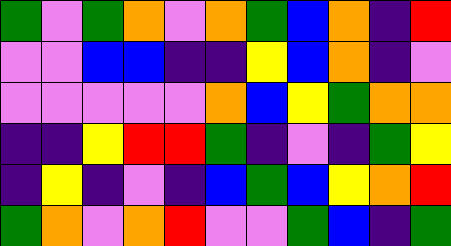[["green", "violet", "green", "orange", "violet", "orange", "green", "blue", "orange", "indigo", "red"], ["violet", "violet", "blue", "blue", "indigo", "indigo", "yellow", "blue", "orange", "indigo", "violet"], ["violet", "violet", "violet", "violet", "violet", "orange", "blue", "yellow", "green", "orange", "orange"], ["indigo", "indigo", "yellow", "red", "red", "green", "indigo", "violet", "indigo", "green", "yellow"], ["indigo", "yellow", "indigo", "violet", "indigo", "blue", "green", "blue", "yellow", "orange", "red"], ["green", "orange", "violet", "orange", "red", "violet", "violet", "green", "blue", "indigo", "green"]]